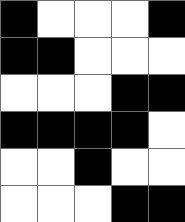[["black", "white", "white", "white", "black"], ["black", "black", "white", "white", "white"], ["white", "white", "white", "black", "black"], ["black", "black", "black", "black", "white"], ["white", "white", "black", "white", "white"], ["white", "white", "white", "black", "black"]]